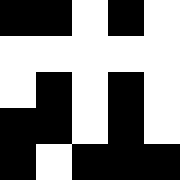[["black", "black", "white", "black", "white"], ["white", "white", "white", "white", "white"], ["white", "black", "white", "black", "white"], ["black", "black", "white", "black", "white"], ["black", "white", "black", "black", "black"]]